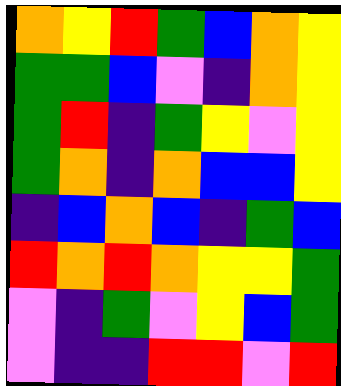[["orange", "yellow", "red", "green", "blue", "orange", "yellow"], ["green", "green", "blue", "violet", "indigo", "orange", "yellow"], ["green", "red", "indigo", "green", "yellow", "violet", "yellow"], ["green", "orange", "indigo", "orange", "blue", "blue", "yellow"], ["indigo", "blue", "orange", "blue", "indigo", "green", "blue"], ["red", "orange", "red", "orange", "yellow", "yellow", "green"], ["violet", "indigo", "green", "violet", "yellow", "blue", "green"], ["violet", "indigo", "indigo", "red", "red", "violet", "red"]]